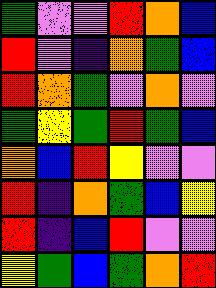[["green", "violet", "violet", "red", "orange", "blue"], ["red", "violet", "indigo", "orange", "green", "blue"], ["red", "orange", "green", "violet", "orange", "violet"], ["green", "yellow", "green", "red", "green", "blue"], ["orange", "blue", "red", "yellow", "violet", "violet"], ["red", "indigo", "orange", "green", "blue", "yellow"], ["red", "indigo", "blue", "red", "violet", "violet"], ["yellow", "green", "blue", "green", "orange", "red"]]